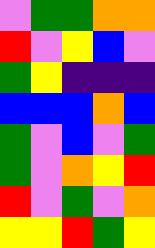[["violet", "green", "green", "orange", "orange"], ["red", "violet", "yellow", "blue", "violet"], ["green", "yellow", "indigo", "indigo", "indigo"], ["blue", "blue", "blue", "orange", "blue"], ["green", "violet", "blue", "violet", "green"], ["green", "violet", "orange", "yellow", "red"], ["red", "violet", "green", "violet", "orange"], ["yellow", "yellow", "red", "green", "yellow"]]